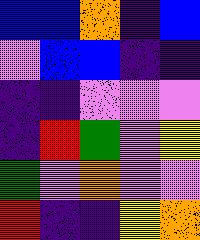[["blue", "blue", "orange", "indigo", "blue"], ["violet", "blue", "blue", "indigo", "indigo"], ["indigo", "indigo", "violet", "violet", "violet"], ["indigo", "red", "green", "violet", "yellow"], ["green", "violet", "orange", "violet", "violet"], ["red", "indigo", "indigo", "yellow", "orange"]]